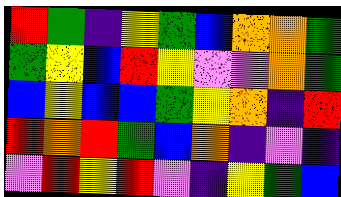[["red", "green", "indigo", "yellow", "green", "blue", "orange", "orange", "green"], ["green", "yellow", "blue", "red", "yellow", "violet", "violet", "orange", "green"], ["blue", "yellow", "blue", "blue", "green", "yellow", "orange", "indigo", "red"], ["red", "orange", "red", "green", "blue", "orange", "indigo", "violet", "indigo"], ["violet", "red", "yellow", "red", "violet", "indigo", "yellow", "green", "blue"]]